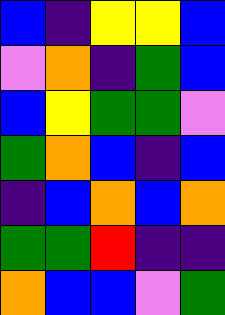[["blue", "indigo", "yellow", "yellow", "blue"], ["violet", "orange", "indigo", "green", "blue"], ["blue", "yellow", "green", "green", "violet"], ["green", "orange", "blue", "indigo", "blue"], ["indigo", "blue", "orange", "blue", "orange"], ["green", "green", "red", "indigo", "indigo"], ["orange", "blue", "blue", "violet", "green"]]